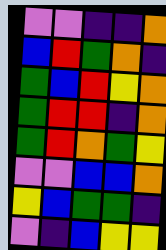[["violet", "violet", "indigo", "indigo", "orange"], ["blue", "red", "green", "orange", "indigo"], ["green", "blue", "red", "yellow", "orange"], ["green", "red", "red", "indigo", "orange"], ["green", "red", "orange", "green", "yellow"], ["violet", "violet", "blue", "blue", "orange"], ["yellow", "blue", "green", "green", "indigo"], ["violet", "indigo", "blue", "yellow", "yellow"]]